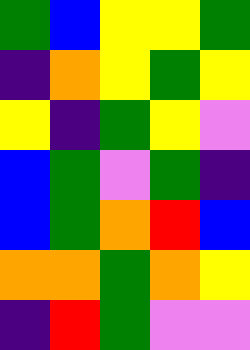[["green", "blue", "yellow", "yellow", "green"], ["indigo", "orange", "yellow", "green", "yellow"], ["yellow", "indigo", "green", "yellow", "violet"], ["blue", "green", "violet", "green", "indigo"], ["blue", "green", "orange", "red", "blue"], ["orange", "orange", "green", "orange", "yellow"], ["indigo", "red", "green", "violet", "violet"]]